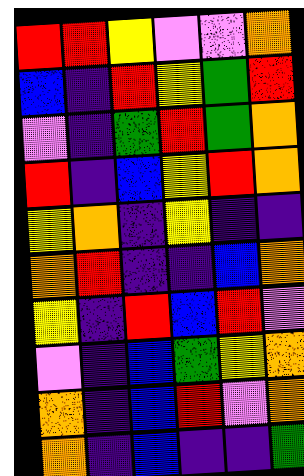[["red", "red", "yellow", "violet", "violet", "orange"], ["blue", "indigo", "red", "yellow", "green", "red"], ["violet", "indigo", "green", "red", "green", "orange"], ["red", "indigo", "blue", "yellow", "red", "orange"], ["yellow", "orange", "indigo", "yellow", "indigo", "indigo"], ["orange", "red", "indigo", "indigo", "blue", "orange"], ["yellow", "indigo", "red", "blue", "red", "violet"], ["violet", "indigo", "blue", "green", "yellow", "orange"], ["orange", "indigo", "blue", "red", "violet", "orange"], ["orange", "indigo", "blue", "indigo", "indigo", "green"]]